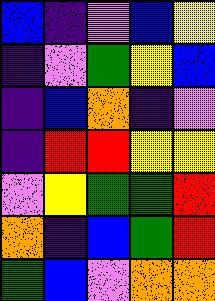[["blue", "indigo", "violet", "blue", "yellow"], ["indigo", "violet", "green", "yellow", "blue"], ["indigo", "blue", "orange", "indigo", "violet"], ["indigo", "red", "red", "yellow", "yellow"], ["violet", "yellow", "green", "green", "red"], ["orange", "indigo", "blue", "green", "red"], ["green", "blue", "violet", "orange", "orange"]]